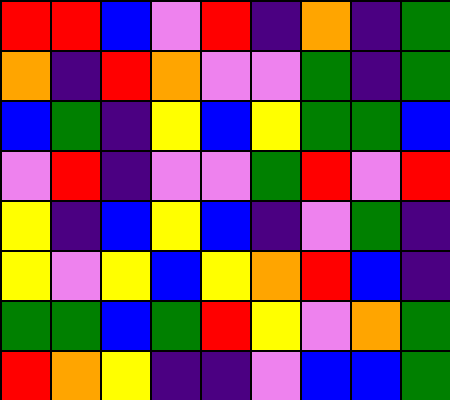[["red", "red", "blue", "violet", "red", "indigo", "orange", "indigo", "green"], ["orange", "indigo", "red", "orange", "violet", "violet", "green", "indigo", "green"], ["blue", "green", "indigo", "yellow", "blue", "yellow", "green", "green", "blue"], ["violet", "red", "indigo", "violet", "violet", "green", "red", "violet", "red"], ["yellow", "indigo", "blue", "yellow", "blue", "indigo", "violet", "green", "indigo"], ["yellow", "violet", "yellow", "blue", "yellow", "orange", "red", "blue", "indigo"], ["green", "green", "blue", "green", "red", "yellow", "violet", "orange", "green"], ["red", "orange", "yellow", "indigo", "indigo", "violet", "blue", "blue", "green"]]